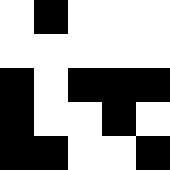[["white", "black", "white", "white", "white"], ["white", "white", "white", "white", "white"], ["black", "white", "black", "black", "black"], ["black", "white", "white", "black", "white"], ["black", "black", "white", "white", "black"]]